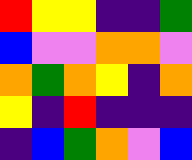[["red", "yellow", "yellow", "indigo", "indigo", "green"], ["blue", "violet", "violet", "orange", "orange", "violet"], ["orange", "green", "orange", "yellow", "indigo", "orange"], ["yellow", "indigo", "red", "indigo", "indigo", "indigo"], ["indigo", "blue", "green", "orange", "violet", "blue"]]